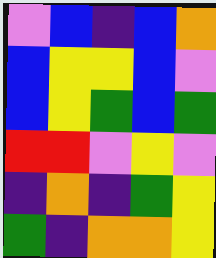[["violet", "blue", "indigo", "blue", "orange"], ["blue", "yellow", "yellow", "blue", "violet"], ["blue", "yellow", "green", "blue", "green"], ["red", "red", "violet", "yellow", "violet"], ["indigo", "orange", "indigo", "green", "yellow"], ["green", "indigo", "orange", "orange", "yellow"]]